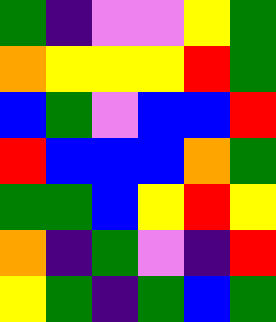[["green", "indigo", "violet", "violet", "yellow", "green"], ["orange", "yellow", "yellow", "yellow", "red", "green"], ["blue", "green", "violet", "blue", "blue", "red"], ["red", "blue", "blue", "blue", "orange", "green"], ["green", "green", "blue", "yellow", "red", "yellow"], ["orange", "indigo", "green", "violet", "indigo", "red"], ["yellow", "green", "indigo", "green", "blue", "green"]]